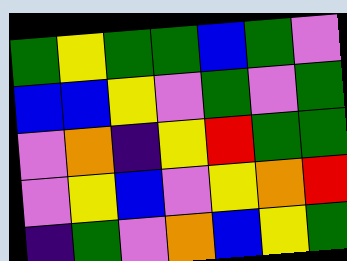[["green", "yellow", "green", "green", "blue", "green", "violet"], ["blue", "blue", "yellow", "violet", "green", "violet", "green"], ["violet", "orange", "indigo", "yellow", "red", "green", "green"], ["violet", "yellow", "blue", "violet", "yellow", "orange", "red"], ["indigo", "green", "violet", "orange", "blue", "yellow", "green"]]